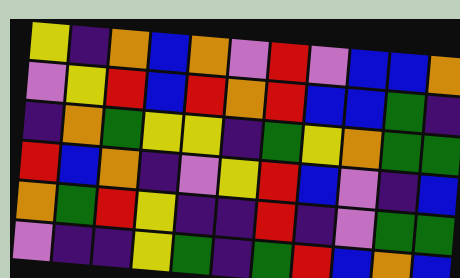[["yellow", "indigo", "orange", "blue", "orange", "violet", "red", "violet", "blue", "blue", "orange"], ["violet", "yellow", "red", "blue", "red", "orange", "red", "blue", "blue", "green", "indigo"], ["indigo", "orange", "green", "yellow", "yellow", "indigo", "green", "yellow", "orange", "green", "green"], ["red", "blue", "orange", "indigo", "violet", "yellow", "red", "blue", "violet", "indigo", "blue"], ["orange", "green", "red", "yellow", "indigo", "indigo", "red", "indigo", "violet", "green", "green"], ["violet", "indigo", "indigo", "yellow", "green", "indigo", "green", "red", "blue", "orange", "blue"]]